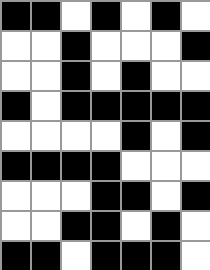[["black", "black", "white", "black", "white", "black", "white"], ["white", "white", "black", "white", "white", "white", "black"], ["white", "white", "black", "white", "black", "white", "white"], ["black", "white", "black", "black", "black", "black", "black"], ["white", "white", "white", "white", "black", "white", "black"], ["black", "black", "black", "black", "white", "white", "white"], ["white", "white", "white", "black", "black", "white", "black"], ["white", "white", "black", "black", "white", "black", "white"], ["black", "black", "white", "black", "black", "black", "white"]]